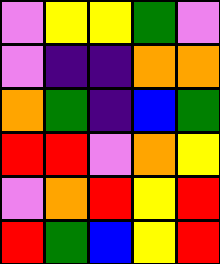[["violet", "yellow", "yellow", "green", "violet"], ["violet", "indigo", "indigo", "orange", "orange"], ["orange", "green", "indigo", "blue", "green"], ["red", "red", "violet", "orange", "yellow"], ["violet", "orange", "red", "yellow", "red"], ["red", "green", "blue", "yellow", "red"]]